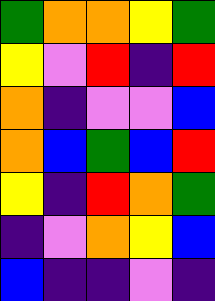[["green", "orange", "orange", "yellow", "green"], ["yellow", "violet", "red", "indigo", "red"], ["orange", "indigo", "violet", "violet", "blue"], ["orange", "blue", "green", "blue", "red"], ["yellow", "indigo", "red", "orange", "green"], ["indigo", "violet", "orange", "yellow", "blue"], ["blue", "indigo", "indigo", "violet", "indigo"]]